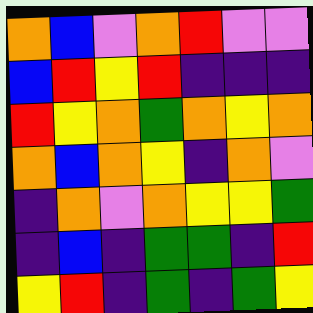[["orange", "blue", "violet", "orange", "red", "violet", "violet"], ["blue", "red", "yellow", "red", "indigo", "indigo", "indigo"], ["red", "yellow", "orange", "green", "orange", "yellow", "orange"], ["orange", "blue", "orange", "yellow", "indigo", "orange", "violet"], ["indigo", "orange", "violet", "orange", "yellow", "yellow", "green"], ["indigo", "blue", "indigo", "green", "green", "indigo", "red"], ["yellow", "red", "indigo", "green", "indigo", "green", "yellow"]]